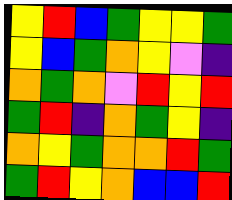[["yellow", "red", "blue", "green", "yellow", "yellow", "green"], ["yellow", "blue", "green", "orange", "yellow", "violet", "indigo"], ["orange", "green", "orange", "violet", "red", "yellow", "red"], ["green", "red", "indigo", "orange", "green", "yellow", "indigo"], ["orange", "yellow", "green", "orange", "orange", "red", "green"], ["green", "red", "yellow", "orange", "blue", "blue", "red"]]